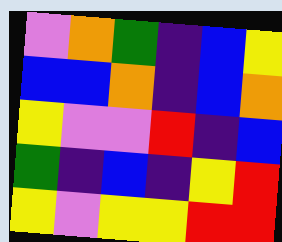[["violet", "orange", "green", "indigo", "blue", "yellow"], ["blue", "blue", "orange", "indigo", "blue", "orange"], ["yellow", "violet", "violet", "red", "indigo", "blue"], ["green", "indigo", "blue", "indigo", "yellow", "red"], ["yellow", "violet", "yellow", "yellow", "red", "red"]]